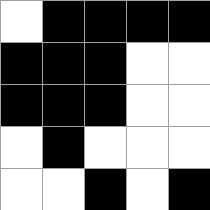[["white", "black", "black", "black", "black"], ["black", "black", "black", "white", "white"], ["black", "black", "black", "white", "white"], ["white", "black", "white", "white", "white"], ["white", "white", "black", "white", "black"]]